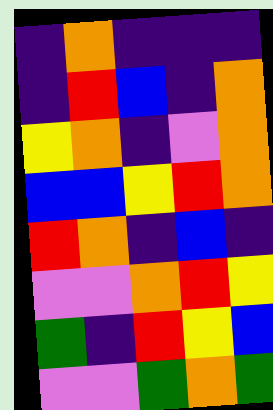[["indigo", "orange", "indigo", "indigo", "indigo"], ["indigo", "red", "blue", "indigo", "orange"], ["yellow", "orange", "indigo", "violet", "orange"], ["blue", "blue", "yellow", "red", "orange"], ["red", "orange", "indigo", "blue", "indigo"], ["violet", "violet", "orange", "red", "yellow"], ["green", "indigo", "red", "yellow", "blue"], ["violet", "violet", "green", "orange", "green"]]